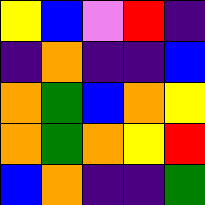[["yellow", "blue", "violet", "red", "indigo"], ["indigo", "orange", "indigo", "indigo", "blue"], ["orange", "green", "blue", "orange", "yellow"], ["orange", "green", "orange", "yellow", "red"], ["blue", "orange", "indigo", "indigo", "green"]]